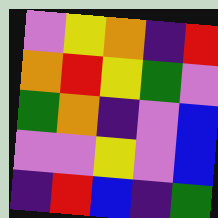[["violet", "yellow", "orange", "indigo", "red"], ["orange", "red", "yellow", "green", "violet"], ["green", "orange", "indigo", "violet", "blue"], ["violet", "violet", "yellow", "violet", "blue"], ["indigo", "red", "blue", "indigo", "green"]]